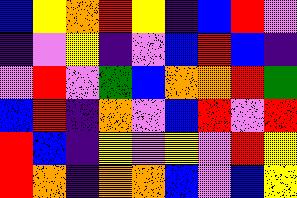[["blue", "yellow", "orange", "red", "yellow", "indigo", "blue", "red", "violet"], ["indigo", "violet", "yellow", "indigo", "violet", "blue", "red", "blue", "indigo"], ["violet", "red", "violet", "green", "blue", "orange", "orange", "red", "green"], ["blue", "red", "indigo", "orange", "violet", "blue", "red", "violet", "red"], ["red", "blue", "indigo", "yellow", "violet", "yellow", "violet", "red", "yellow"], ["red", "orange", "indigo", "orange", "orange", "blue", "violet", "blue", "yellow"]]